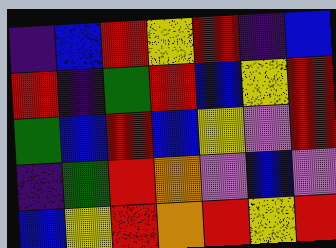[["indigo", "blue", "red", "yellow", "red", "indigo", "blue"], ["red", "indigo", "green", "red", "blue", "yellow", "red"], ["green", "blue", "red", "blue", "yellow", "violet", "red"], ["indigo", "green", "red", "orange", "violet", "blue", "violet"], ["blue", "yellow", "red", "orange", "red", "yellow", "red"]]